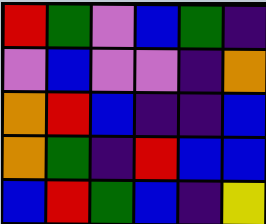[["red", "green", "violet", "blue", "green", "indigo"], ["violet", "blue", "violet", "violet", "indigo", "orange"], ["orange", "red", "blue", "indigo", "indigo", "blue"], ["orange", "green", "indigo", "red", "blue", "blue"], ["blue", "red", "green", "blue", "indigo", "yellow"]]